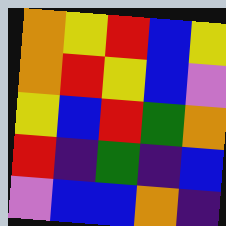[["orange", "yellow", "red", "blue", "yellow"], ["orange", "red", "yellow", "blue", "violet"], ["yellow", "blue", "red", "green", "orange"], ["red", "indigo", "green", "indigo", "blue"], ["violet", "blue", "blue", "orange", "indigo"]]